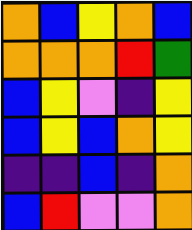[["orange", "blue", "yellow", "orange", "blue"], ["orange", "orange", "orange", "red", "green"], ["blue", "yellow", "violet", "indigo", "yellow"], ["blue", "yellow", "blue", "orange", "yellow"], ["indigo", "indigo", "blue", "indigo", "orange"], ["blue", "red", "violet", "violet", "orange"]]